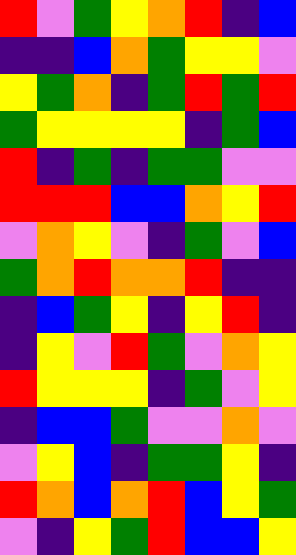[["red", "violet", "green", "yellow", "orange", "red", "indigo", "blue"], ["indigo", "indigo", "blue", "orange", "green", "yellow", "yellow", "violet"], ["yellow", "green", "orange", "indigo", "green", "red", "green", "red"], ["green", "yellow", "yellow", "yellow", "yellow", "indigo", "green", "blue"], ["red", "indigo", "green", "indigo", "green", "green", "violet", "violet"], ["red", "red", "red", "blue", "blue", "orange", "yellow", "red"], ["violet", "orange", "yellow", "violet", "indigo", "green", "violet", "blue"], ["green", "orange", "red", "orange", "orange", "red", "indigo", "indigo"], ["indigo", "blue", "green", "yellow", "indigo", "yellow", "red", "indigo"], ["indigo", "yellow", "violet", "red", "green", "violet", "orange", "yellow"], ["red", "yellow", "yellow", "yellow", "indigo", "green", "violet", "yellow"], ["indigo", "blue", "blue", "green", "violet", "violet", "orange", "violet"], ["violet", "yellow", "blue", "indigo", "green", "green", "yellow", "indigo"], ["red", "orange", "blue", "orange", "red", "blue", "yellow", "green"], ["violet", "indigo", "yellow", "green", "red", "blue", "blue", "yellow"]]